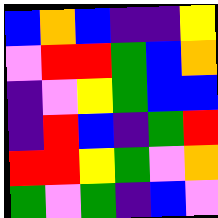[["blue", "orange", "blue", "indigo", "indigo", "yellow"], ["violet", "red", "red", "green", "blue", "orange"], ["indigo", "violet", "yellow", "green", "blue", "blue"], ["indigo", "red", "blue", "indigo", "green", "red"], ["red", "red", "yellow", "green", "violet", "orange"], ["green", "violet", "green", "indigo", "blue", "violet"]]